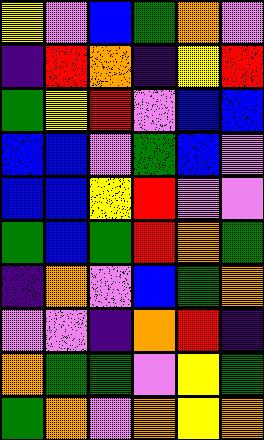[["yellow", "violet", "blue", "green", "orange", "violet"], ["indigo", "red", "orange", "indigo", "yellow", "red"], ["green", "yellow", "red", "violet", "blue", "blue"], ["blue", "blue", "violet", "green", "blue", "violet"], ["blue", "blue", "yellow", "red", "violet", "violet"], ["green", "blue", "green", "red", "orange", "green"], ["indigo", "orange", "violet", "blue", "green", "orange"], ["violet", "violet", "indigo", "orange", "red", "indigo"], ["orange", "green", "green", "violet", "yellow", "green"], ["green", "orange", "violet", "orange", "yellow", "orange"]]